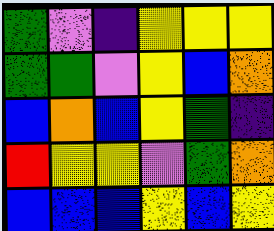[["green", "violet", "indigo", "yellow", "yellow", "yellow"], ["green", "green", "violet", "yellow", "blue", "orange"], ["blue", "orange", "blue", "yellow", "green", "indigo"], ["red", "yellow", "yellow", "violet", "green", "orange"], ["blue", "blue", "blue", "yellow", "blue", "yellow"]]